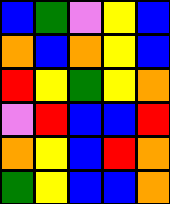[["blue", "green", "violet", "yellow", "blue"], ["orange", "blue", "orange", "yellow", "blue"], ["red", "yellow", "green", "yellow", "orange"], ["violet", "red", "blue", "blue", "red"], ["orange", "yellow", "blue", "red", "orange"], ["green", "yellow", "blue", "blue", "orange"]]